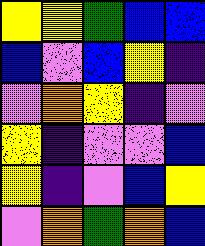[["yellow", "yellow", "green", "blue", "blue"], ["blue", "violet", "blue", "yellow", "indigo"], ["violet", "orange", "yellow", "indigo", "violet"], ["yellow", "indigo", "violet", "violet", "blue"], ["yellow", "indigo", "violet", "blue", "yellow"], ["violet", "orange", "green", "orange", "blue"]]